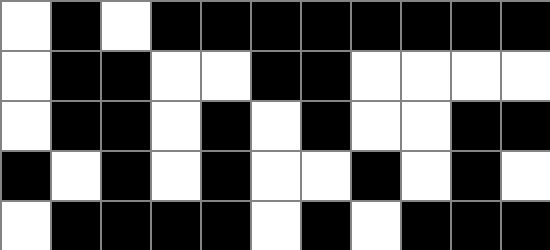[["white", "black", "white", "black", "black", "black", "black", "black", "black", "black", "black"], ["white", "black", "black", "white", "white", "black", "black", "white", "white", "white", "white"], ["white", "black", "black", "white", "black", "white", "black", "white", "white", "black", "black"], ["black", "white", "black", "white", "black", "white", "white", "black", "white", "black", "white"], ["white", "black", "black", "black", "black", "white", "black", "white", "black", "black", "black"]]